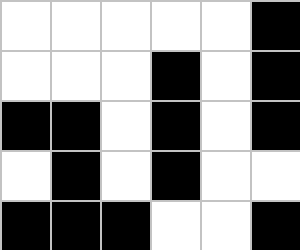[["white", "white", "white", "white", "white", "black"], ["white", "white", "white", "black", "white", "black"], ["black", "black", "white", "black", "white", "black"], ["white", "black", "white", "black", "white", "white"], ["black", "black", "black", "white", "white", "black"]]